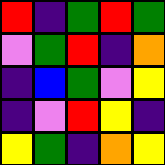[["red", "indigo", "green", "red", "green"], ["violet", "green", "red", "indigo", "orange"], ["indigo", "blue", "green", "violet", "yellow"], ["indigo", "violet", "red", "yellow", "indigo"], ["yellow", "green", "indigo", "orange", "yellow"]]